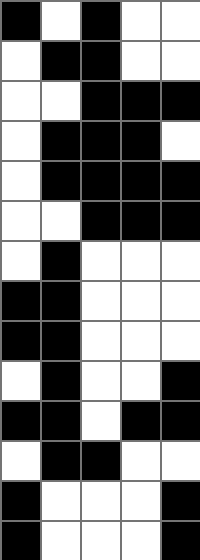[["black", "white", "black", "white", "white"], ["white", "black", "black", "white", "white"], ["white", "white", "black", "black", "black"], ["white", "black", "black", "black", "white"], ["white", "black", "black", "black", "black"], ["white", "white", "black", "black", "black"], ["white", "black", "white", "white", "white"], ["black", "black", "white", "white", "white"], ["black", "black", "white", "white", "white"], ["white", "black", "white", "white", "black"], ["black", "black", "white", "black", "black"], ["white", "black", "black", "white", "white"], ["black", "white", "white", "white", "black"], ["black", "white", "white", "white", "black"]]